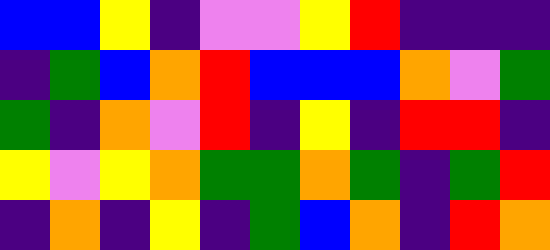[["blue", "blue", "yellow", "indigo", "violet", "violet", "yellow", "red", "indigo", "indigo", "indigo"], ["indigo", "green", "blue", "orange", "red", "blue", "blue", "blue", "orange", "violet", "green"], ["green", "indigo", "orange", "violet", "red", "indigo", "yellow", "indigo", "red", "red", "indigo"], ["yellow", "violet", "yellow", "orange", "green", "green", "orange", "green", "indigo", "green", "red"], ["indigo", "orange", "indigo", "yellow", "indigo", "green", "blue", "orange", "indigo", "red", "orange"]]